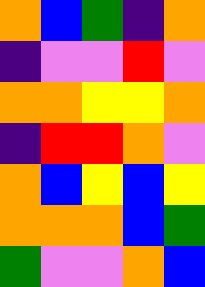[["orange", "blue", "green", "indigo", "orange"], ["indigo", "violet", "violet", "red", "violet"], ["orange", "orange", "yellow", "yellow", "orange"], ["indigo", "red", "red", "orange", "violet"], ["orange", "blue", "yellow", "blue", "yellow"], ["orange", "orange", "orange", "blue", "green"], ["green", "violet", "violet", "orange", "blue"]]